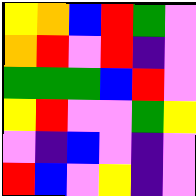[["yellow", "orange", "blue", "red", "green", "violet"], ["orange", "red", "violet", "red", "indigo", "violet"], ["green", "green", "green", "blue", "red", "violet"], ["yellow", "red", "violet", "violet", "green", "yellow"], ["violet", "indigo", "blue", "violet", "indigo", "violet"], ["red", "blue", "violet", "yellow", "indigo", "violet"]]